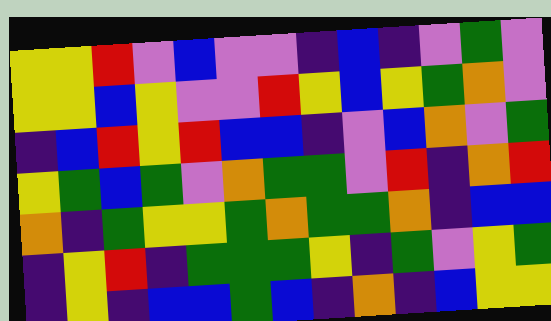[["yellow", "yellow", "red", "violet", "blue", "violet", "violet", "indigo", "blue", "indigo", "violet", "green", "violet"], ["yellow", "yellow", "blue", "yellow", "violet", "violet", "red", "yellow", "blue", "yellow", "green", "orange", "violet"], ["indigo", "blue", "red", "yellow", "red", "blue", "blue", "indigo", "violet", "blue", "orange", "violet", "green"], ["yellow", "green", "blue", "green", "violet", "orange", "green", "green", "violet", "red", "indigo", "orange", "red"], ["orange", "indigo", "green", "yellow", "yellow", "green", "orange", "green", "green", "orange", "indigo", "blue", "blue"], ["indigo", "yellow", "red", "indigo", "green", "green", "green", "yellow", "indigo", "green", "violet", "yellow", "green"], ["indigo", "yellow", "indigo", "blue", "blue", "green", "blue", "indigo", "orange", "indigo", "blue", "yellow", "yellow"]]